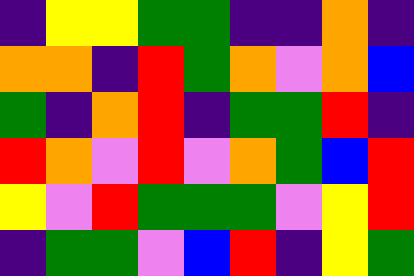[["indigo", "yellow", "yellow", "green", "green", "indigo", "indigo", "orange", "indigo"], ["orange", "orange", "indigo", "red", "green", "orange", "violet", "orange", "blue"], ["green", "indigo", "orange", "red", "indigo", "green", "green", "red", "indigo"], ["red", "orange", "violet", "red", "violet", "orange", "green", "blue", "red"], ["yellow", "violet", "red", "green", "green", "green", "violet", "yellow", "red"], ["indigo", "green", "green", "violet", "blue", "red", "indigo", "yellow", "green"]]